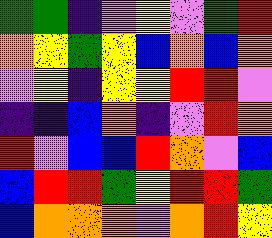[["green", "green", "indigo", "violet", "yellow", "violet", "green", "red"], ["orange", "yellow", "green", "yellow", "blue", "orange", "blue", "orange"], ["violet", "yellow", "indigo", "yellow", "yellow", "red", "red", "violet"], ["indigo", "indigo", "blue", "orange", "indigo", "violet", "red", "orange"], ["red", "violet", "blue", "blue", "red", "orange", "violet", "blue"], ["blue", "red", "red", "green", "yellow", "red", "red", "green"], ["blue", "orange", "orange", "orange", "violet", "orange", "red", "yellow"]]